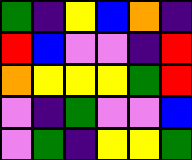[["green", "indigo", "yellow", "blue", "orange", "indigo"], ["red", "blue", "violet", "violet", "indigo", "red"], ["orange", "yellow", "yellow", "yellow", "green", "red"], ["violet", "indigo", "green", "violet", "violet", "blue"], ["violet", "green", "indigo", "yellow", "yellow", "green"]]